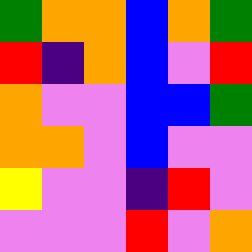[["green", "orange", "orange", "blue", "orange", "green"], ["red", "indigo", "orange", "blue", "violet", "red"], ["orange", "violet", "violet", "blue", "blue", "green"], ["orange", "orange", "violet", "blue", "violet", "violet"], ["yellow", "violet", "violet", "indigo", "red", "violet"], ["violet", "violet", "violet", "red", "violet", "orange"]]